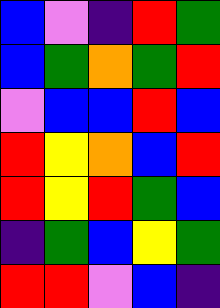[["blue", "violet", "indigo", "red", "green"], ["blue", "green", "orange", "green", "red"], ["violet", "blue", "blue", "red", "blue"], ["red", "yellow", "orange", "blue", "red"], ["red", "yellow", "red", "green", "blue"], ["indigo", "green", "blue", "yellow", "green"], ["red", "red", "violet", "blue", "indigo"]]